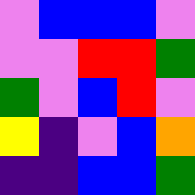[["violet", "blue", "blue", "blue", "violet"], ["violet", "violet", "red", "red", "green"], ["green", "violet", "blue", "red", "violet"], ["yellow", "indigo", "violet", "blue", "orange"], ["indigo", "indigo", "blue", "blue", "green"]]